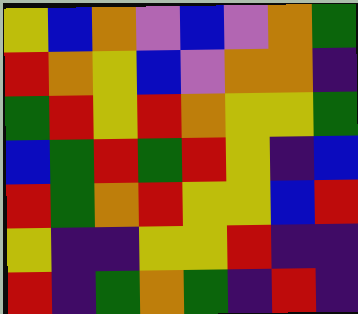[["yellow", "blue", "orange", "violet", "blue", "violet", "orange", "green"], ["red", "orange", "yellow", "blue", "violet", "orange", "orange", "indigo"], ["green", "red", "yellow", "red", "orange", "yellow", "yellow", "green"], ["blue", "green", "red", "green", "red", "yellow", "indigo", "blue"], ["red", "green", "orange", "red", "yellow", "yellow", "blue", "red"], ["yellow", "indigo", "indigo", "yellow", "yellow", "red", "indigo", "indigo"], ["red", "indigo", "green", "orange", "green", "indigo", "red", "indigo"]]